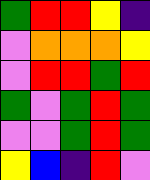[["green", "red", "red", "yellow", "indigo"], ["violet", "orange", "orange", "orange", "yellow"], ["violet", "red", "red", "green", "red"], ["green", "violet", "green", "red", "green"], ["violet", "violet", "green", "red", "green"], ["yellow", "blue", "indigo", "red", "violet"]]